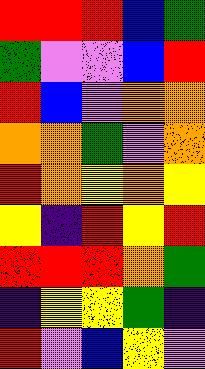[["red", "red", "red", "blue", "green"], ["green", "violet", "violet", "blue", "red"], ["red", "blue", "violet", "orange", "orange"], ["orange", "orange", "green", "violet", "orange"], ["red", "orange", "yellow", "orange", "yellow"], ["yellow", "indigo", "red", "yellow", "red"], ["red", "red", "red", "orange", "green"], ["indigo", "yellow", "yellow", "green", "indigo"], ["red", "violet", "blue", "yellow", "violet"]]